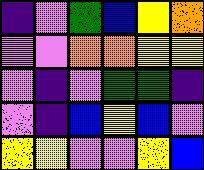[["indigo", "violet", "green", "blue", "yellow", "orange"], ["violet", "violet", "orange", "orange", "yellow", "yellow"], ["violet", "indigo", "violet", "green", "green", "indigo"], ["violet", "indigo", "blue", "yellow", "blue", "violet"], ["yellow", "yellow", "violet", "violet", "yellow", "blue"]]